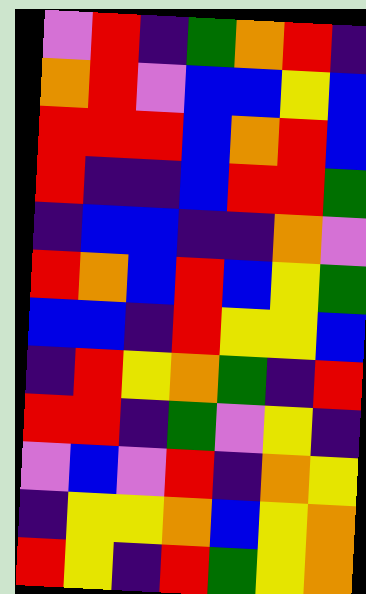[["violet", "red", "indigo", "green", "orange", "red", "indigo"], ["orange", "red", "violet", "blue", "blue", "yellow", "blue"], ["red", "red", "red", "blue", "orange", "red", "blue"], ["red", "indigo", "indigo", "blue", "red", "red", "green"], ["indigo", "blue", "blue", "indigo", "indigo", "orange", "violet"], ["red", "orange", "blue", "red", "blue", "yellow", "green"], ["blue", "blue", "indigo", "red", "yellow", "yellow", "blue"], ["indigo", "red", "yellow", "orange", "green", "indigo", "red"], ["red", "red", "indigo", "green", "violet", "yellow", "indigo"], ["violet", "blue", "violet", "red", "indigo", "orange", "yellow"], ["indigo", "yellow", "yellow", "orange", "blue", "yellow", "orange"], ["red", "yellow", "indigo", "red", "green", "yellow", "orange"]]